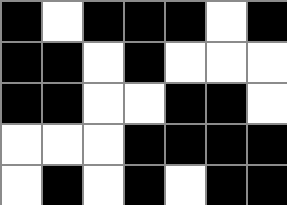[["black", "white", "black", "black", "black", "white", "black"], ["black", "black", "white", "black", "white", "white", "white"], ["black", "black", "white", "white", "black", "black", "white"], ["white", "white", "white", "black", "black", "black", "black"], ["white", "black", "white", "black", "white", "black", "black"]]